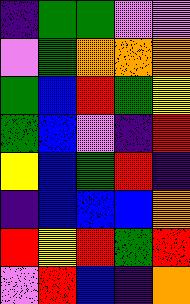[["indigo", "green", "green", "violet", "violet"], ["violet", "green", "orange", "orange", "orange"], ["green", "blue", "red", "green", "yellow"], ["green", "blue", "violet", "indigo", "red"], ["yellow", "blue", "green", "red", "indigo"], ["indigo", "blue", "blue", "blue", "orange"], ["red", "yellow", "red", "green", "red"], ["violet", "red", "blue", "indigo", "orange"]]